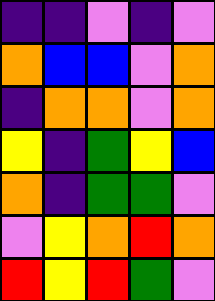[["indigo", "indigo", "violet", "indigo", "violet"], ["orange", "blue", "blue", "violet", "orange"], ["indigo", "orange", "orange", "violet", "orange"], ["yellow", "indigo", "green", "yellow", "blue"], ["orange", "indigo", "green", "green", "violet"], ["violet", "yellow", "orange", "red", "orange"], ["red", "yellow", "red", "green", "violet"]]